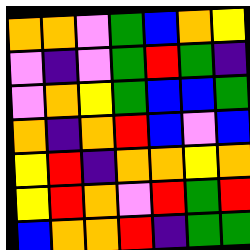[["orange", "orange", "violet", "green", "blue", "orange", "yellow"], ["violet", "indigo", "violet", "green", "red", "green", "indigo"], ["violet", "orange", "yellow", "green", "blue", "blue", "green"], ["orange", "indigo", "orange", "red", "blue", "violet", "blue"], ["yellow", "red", "indigo", "orange", "orange", "yellow", "orange"], ["yellow", "red", "orange", "violet", "red", "green", "red"], ["blue", "orange", "orange", "red", "indigo", "green", "green"]]